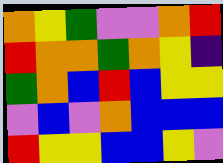[["orange", "yellow", "green", "violet", "violet", "orange", "red"], ["red", "orange", "orange", "green", "orange", "yellow", "indigo"], ["green", "orange", "blue", "red", "blue", "yellow", "yellow"], ["violet", "blue", "violet", "orange", "blue", "blue", "blue"], ["red", "yellow", "yellow", "blue", "blue", "yellow", "violet"]]